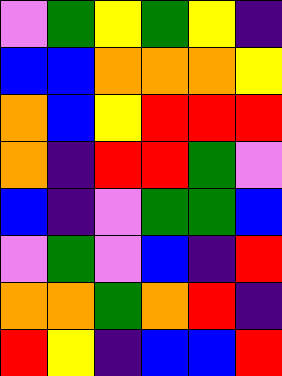[["violet", "green", "yellow", "green", "yellow", "indigo"], ["blue", "blue", "orange", "orange", "orange", "yellow"], ["orange", "blue", "yellow", "red", "red", "red"], ["orange", "indigo", "red", "red", "green", "violet"], ["blue", "indigo", "violet", "green", "green", "blue"], ["violet", "green", "violet", "blue", "indigo", "red"], ["orange", "orange", "green", "orange", "red", "indigo"], ["red", "yellow", "indigo", "blue", "blue", "red"]]